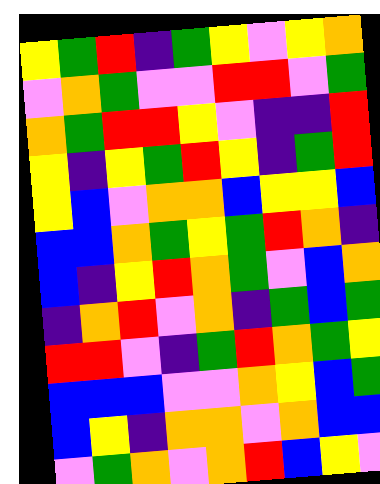[["yellow", "green", "red", "indigo", "green", "yellow", "violet", "yellow", "orange"], ["violet", "orange", "green", "violet", "violet", "red", "red", "violet", "green"], ["orange", "green", "red", "red", "yellow", "violet", "indigo", "indigo", "red"], ["yellow", "indigo", "yellow", "green", "red", "yellow", "indigo", "green", "red"], ["yellow", "blue", "violet", "orange", "orange", "blue", "yellow", "yellow", "blue"], ["blue", "blue", "orange", "green", "yellow", "green", "red", "orange", "indigo"], ["blue", "indigo", "yellow", "red", "orange", "green", "violet", "blue", "orange"], ["indigo", "orange", "red", "violet", "orange", "indigo", "green", "blue", "green"], ["red", "red", "violet", "indigo", "green", "red", "orange", "green", "yellow"], ["blue", "blue", "blue", "violet", "violet", "orange", "yellow", "blue", "green"], ["blue", "yellow", "indigo", "orange", "orange", "violet", "orange", "blue", "blue"], ["violet", "green", "orange", "violet", "orange", "red", "blue", "yellow", "violet"]]